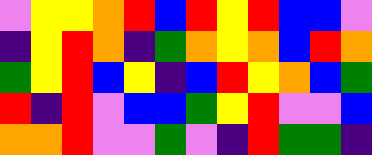[["violet", "yellow", "yellow", "orange", "red", "blue", "red", "yellow", "red", "blue", "blue", "violet"], ["indigo", "yellow", "red", "orange", "indigo", "green", "orange", "yellow", "orange", "blue", "red", "orange"], ["green", "yellow", "red", "blue", "yellow", "indigo", "blue", "red", "yellow", "orange", "blue", "green"], ["red", "indigo", "red", "violet", "blue", "blue", "green", "yellow", "red", "violet", "violet", "blue"], ["orange", "orange", "red", "violet", "violet", "green", "violet", "indigo", "red", "green", "green", "indigo"]]